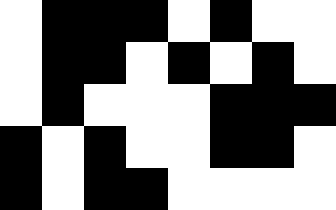[["white", "black", "black", "black", "white", "black", "white", "white"], ["white", "black", "black", "white", "black", "white", "black", "white"], ["white", "black", "white", "white", "white", "black", "black", "black"], ["black", "white", "black", "white", "white", "black", "black", "white"], ["black", "white", "black", "black", "white", "white", "white", "white"]]